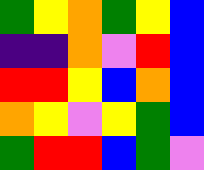[["green", "yellow", "orange", "green", "yellow", "blue"], ["indigo", "indigo", "orange", "violet", "red", "blue"], ["red", "red", "yellow", "blue", "orange", "blue"], ["orange", "yellow", "violet", "yellow", "green", "blue"], ["green", "red", "red", "blue", "green", "violet"]]